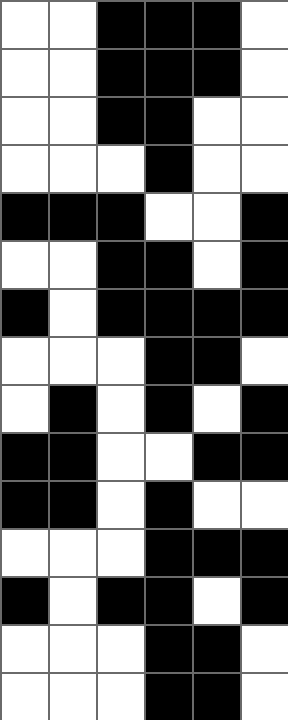[["white", "white", "black", "black", "black", "white"], ["white", "white", "black", "black", "black", "white"], ["white", "white", "black", "black", "white", "white"], ["white", "white", "white", "black", "white", "white"], ["black", "black", "black", "white", "white", "black"], ["white", "white", "black", "black", "white", "black"], ["black", "white", "black", "black", "black", "black"], ["white", "white", "white", "black", "black", "white"], ["white", "black", "white", "black", "white", "black"], ["black", "black", "white", "white", "black", "black"], ["black", "black", "white", "black", "white", "white"], ["white", "white", "white", "black", "black", "black"], ["black", "white", "black", "black", "white", "black"], ["white", "white", "white", "black", "black", "white"], ["white", "white", "white", "black", "black", "white"]]